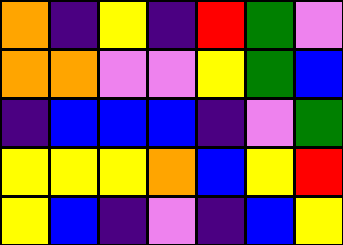[["orange", "indigo", "yellow", "indigo", "red", "green", "violet"], ["orange", "orange", "violet", "violet", "yellow", "green", "blue"], ["indigo", "blue", "blue", "blue", "indigo", "violet", "green"], ["yellow", "yellow", "yellow", "orange", "blue", "yellow", "red"], ["yellow", "blue", "indigo", "violet", "indigo", "blue", "yellow"]]